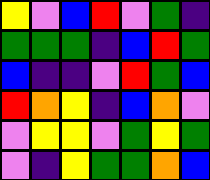[["yellow", "violet", "blue", "red", "violet", "green", "indigo"], ["green", "green", "green", "indigo", "blue", "red", "green"], ["blue", "indigo", "indigo", "violet", "red", "green", "blue"], ["red", "orange", "yellow", "indigo", "blue", "orange", "violet"], ["violet", "yellow", "yellow", "violet", "green", "yellow", "green"], ["violet", "indigo", "yellow", "green", "green", "orange", "blue"]]